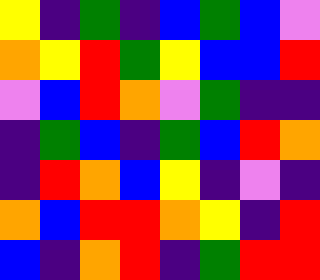[["yellow", "indigo", "green", "indigo", "blue", "green", "blue", "violet"], ["orange", "yellow", "red", "green", "yellow", "blue", "blue", "red"], ["violet", "blue", "red", "orange", "violet", "green", "indigo", "indigo"], ["indigo", "green", "blue", "indigo", "green", "blue", "red", "orange"], ["indigo", "red", "orange", "blue", "yellow", "indigo", "violet", "indigo"], ["orange", "blue", "red", "red", "orange", "yellow", "indigo", "red"], ["blue", "indigo", "orange", "red", "indigo", "green", "red", "red"]]